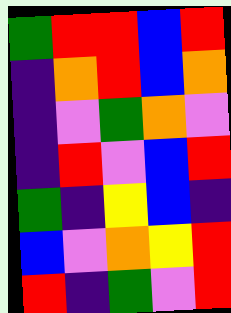[["green", "red", "red", "blue", "red"], ["indigo", "orange", "red", "blue", "orange"], ["indigo", "violet", "green", "orange", "violet"], ["indigo", "red", "violet", "blue", "red"], ["green", "indigo", "yellow", "blue", "indigo"], ["blue", "violet", "orange", "yellow", "red"], ["red", "indigo", "green", "violet", "red"]]